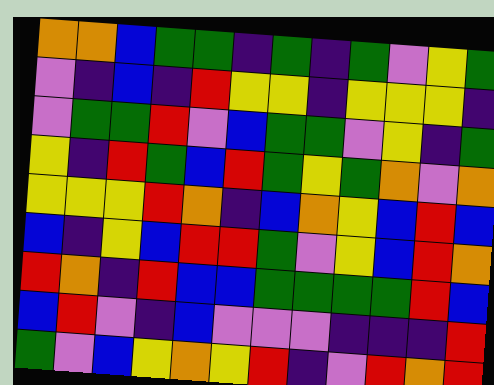[["orange", "orange", "blue", "green", "green", "indigo", "green", "indigo", "green", "violet", "yellow", "green"], ["violet", "indigo", "blue", "indigo", "red", "yellow", "yellow", "indigo", "yellow", "yellow", "yellow", "indigo"], ["violet", "green", "green", "red", "violet", "blue", "green", "green", "violet", "yellow", "indigo", "green"], ["yellow", "indigo", "red", "green", "blue", "red", "green", "yellow", "green", "orange", "violet", "orange"], ["yellow", "yellow", "yellow", "red", "orange", "indigo", "blue", "orange", "yellow", "blue", "red", "blue"], ["blue", "indigo", "yellow", "blue", "red", "red", "green", "violet", "yellow", "blue", "red", "orange"], ["red", "orange", "indigo", "red", "blue", "blue", "green", "green", "green", "green", "red", "blue"], ["blue", "red", "violet", "indigo", "blue", "violet", "violet", "violet", "indigo", "indigo", "indigo", "red"], ["green", "violet", "blue", "yellow", "orange", "yellow", "red", "indigo", "violet", "red", "orange", "red"]]